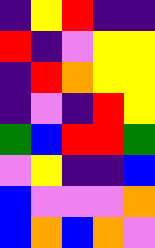[["indigo", "yellow", "red", "indigo", "indigo"], ["red", "indigo", "violet", "yellow", "yellow"], ["indigo", "red", "orange", "yellow", "yellow"], ["indigo", "violet", "indigo", "red", "yellow"], ["green", "blue", "red", "red", "green"], ["violet", "yellow", "indigo", "indigo", "blue"], ["blue", "violet", "violet", "violet", "orange"], ["blue", "orange", "blue", "orange", "violet"]]